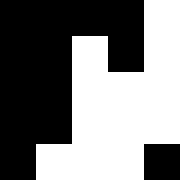[["black", "black", "black", "black", "white"], ["black", "black", "white", "black", "white"], ["black", "black", "white", "white", "white"], ["black", "black", "white", "white", "white"], ["black", "white", "white", "white", "black"]]